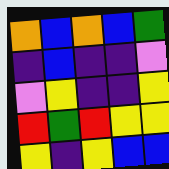[["orange", "blue", "orange", "blue", "green"], ["indigo", "blue", "indigo", "indigo", "violet"], ["violet", "yellow", "indigo", "indigo", "yellow"], ["red", "green", "red", "yellow", "yellow"], ["yellow", "indigo", "yellow", "blue", "blue"]]